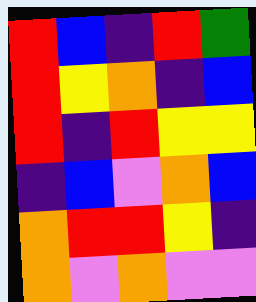[["red", "blue", "indigo", "red", "green"], ["red", "yellow", "orange", "indigo", "blue"], ["red", "indigo", "red", "yellow", "yellow"], ["indigo", "blue", "violet", "orange", "blue"], ["orange", "red", "red", "yellow", "indigo"], ["orange", "violet", "orange", "violet", "violet"]]